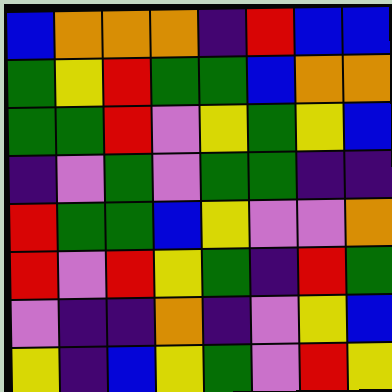[["blue", "orange", "orange", "orange", "indigo", "red", "blue", "blue"], ["green", "yellow", "red", "green", "green", "blue", "orange", "orange"], ["green", "green", "red", "violet", "yellow", "green", "yellow", "blue"], ["indigo", "violet", "green", "violet", "green", "green", "indigo", "indigo"], ["red", "green", "green", "blue", "yellow", "violet", "violet", "orange"], ["red", "violet", "red", "yellow", "green", "indigo", "red", "green"], ["violet", "indigo", "indigo", "orange", "indigo", "violet", "yellow", "blue"], ["yellow", "indigo", "blue", "yellow", "green", "violet", "red", "yellow"]]